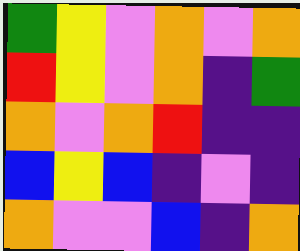[["green", "yellow", "violet", "orange", "violet", "orange"], ["red", "yellow", "violet", "orange", "indigo", "green"], ["orange", "violet", "orange", "red", "indigo", "indigo"], ["blue", "yellow", "blue", "indigo", "violet", "indigo"], ["orange", "violet", "violet", "blue", "indigo", "orange"]]